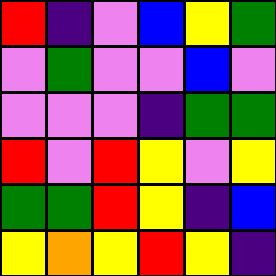[["red", "indigo", "violet", "blue", "yellow", "green"], ["violet", "green", "violet", "violet", "blue", "violet"], ["violet", "violet", "violet", "indigo", "green", "green"], ["red", "violet", "red", "yellow", "violet", "yellow"], ["green", "green", "red", "yellow", "indigo", "blue"], ["yellow", "orange", "yellow", "red", "yellow", "indigo"]]